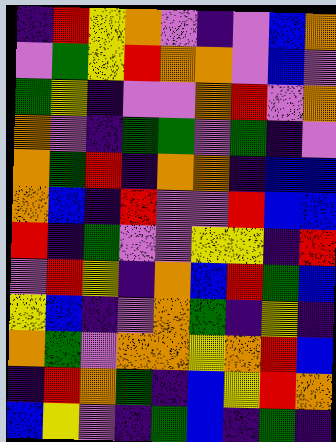[["indigo", "red", "yellow", "orange", "violet", "indigo", "violet", "blue", "orange"], ["violet", "green", "yellow", "red", "orange", "orange", "violet", "blue", "violet"], ["green", "yellow", "indigo", "violet", "violet", "orange", "red", "violet", "orange"], ["orange", "violet", "indigo", "green", "green", "violet", "green", "indigo", "violet"], ["orange", "green", "red", "indigo", "orange", "orange", "indigo", "blue", "blue"], ["orange", "blue", "indigo", "red", "violet", "violet", "red", "blue", "blue"], ["red", "indigo", "green", "violet", "violet", "yellow", "yellow", "indigo", "red"], ["violet", "red", "yellow", "indigo", "orange", "blue", "red", "green", "blue"], ["yellow", "blue", "indigo", "violet", "orange", "green", "indigo", "yellow", "indigo"], ["orange", "green", "violet", "orange", "orange", "yellow", "orange", "red", "blue"], ["indigo", "red", "orange", "green", "indigo", "blue", "yellow", "red", "orange"], ["blue", "yellow", "violet", "indigo", "green", "blue", "indigo", "green", "indigo"]]